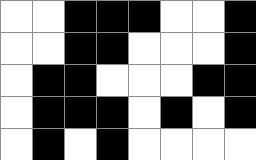[["white", "white", "black", "black", "black", "white", "white", "black"], ["white", "white", "black", "black", "white", "white", "white", "black"], ["white", "black", "black", "white", "white", "white", "black", "black"], ["white", "black", "black", "black", "white", "black", "white", "black"], ["white", "black", "white", "black", "white", "white", "white", "white"]]